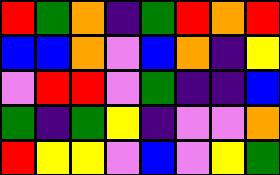[["red", "green", "orange", "indigo", "green", "red", "orange", "red"], ["blue", "blue", "orange", "violet", "blue", "orange", "indigo", "yellow"], ["violet", "red", "red", "violet", "green", "indigo", "indigo", "blue"], ["green", "indigo", "green", "yellow", "indigo", "violet", "violet", "orange"], ["red", "yellow", "yellow", "violet", "blue", "violet", "yellow", "green"]]